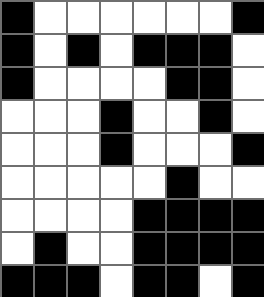[["black", "white", "white", "white", "white", "white", "white", "black"], ["black", "white", "black", "white", "black", "black", "black", "white"], ["black", "white", "white", "white", "white", "black", "black", "white"], ["white", "white", "white", "black", "white", "white", "black", "white"], ["white", "white", "white", "black", "white", "white", "white", "black"], ["white", "white", "white", "white", "white", "black", "white", "white"], ["white", "white", "white", "white", "black", "black", "black", "black"], ["white", "black", "white", "white", "black", "black", "black", "black"], ["black", "black", "black", "white", "black", "black", "white", "black"]]